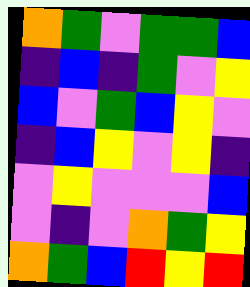[["orange", "green", "violet", "green", "green", "blue"], ["indigo", "blue", "indigo", "green", "violet", "yellow"], ["blue", "violet", "green", "blue", "yellow", "violet"], ["indigo", "blue", "yellow", "violet", "yellow", "indigo"], ["violet", "yellow", "violet", "violet", "violet", "blue"], ["violet", "indigo", "violet", "orange", "green", "yellow"], ["orange", "green", "blue", "red", "yellow", "red"]]